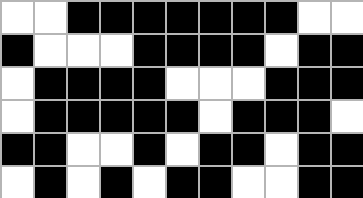[["white", "white", "black", "black", "black", "black", "black", "black", "black", "white", "white"], ["black", "white", "white", "white", "black", "black", "black", "black", "white", "black", "black"], ["white", "black", "black", "black", "black", "white", "white", "white", "black", "black", "black"], ["white", "black", "black", "black", "black", "black", "white", "black", "black", "black", "white"], ["black", "black", "white", "white", "black", "white", "black", "black", "white", "black", "black"], ["white", "black", "white", "black", "white", "black", "black", "white", "white", "black", "black"]]